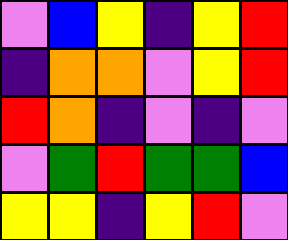[["violet", "blue", "yellow", "indigo", "yellow", "red"], ["indigo", "orange", "orange", "violet", "yellow", "red"], ["red", "orange", "indigo", "violet", "indigo", "violet"], ["violet", "green", "red", "green", "green", "blue"], ["yellow", "yellow", "indigo", "yellow", "red", "violet"]]